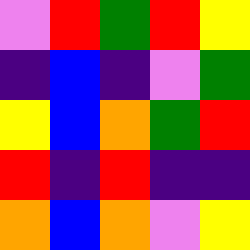[["violet", "red", "green", "red", "yellow"], ["indigo", "blue", "indigo", "violet", "green"], ["yellow", "blue", "orange", "green", "red"], ["red", "indigo", "red", "indigo", "indigo"], ["orange", "blue", "orange", "violet", "yellow"]]